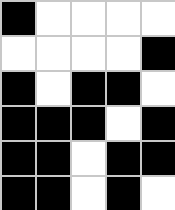[["black", "white", "white", "white", "white"], ["white", "white", "white", "white", "black"], ["black", "white", "black", "black", "white"], ["black", "black", "black", "white", "black"], ["black", "black", "white", "black", "black"], ["black", "black", "white", "black", "white"]]